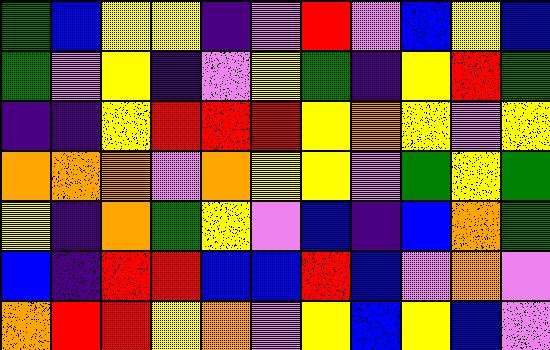[["green", "blue", "yellow", "yellow", "indigo", "violet", "red", "violet", "blue", "yellow", "blue"], ["green", "violet", "yellow", "indigo", "violet", "yellow", "green", "indigo", "yellow", "red", "green"], ["indigo", "indigo", "yellow", "red", "red", "red", "yellow", "orange", "yellow", "violet", "yellow"], ["orange", "orange", "orange", "violet", "orange", "yellow", "yellow", "violet", "green", "yellow", "green"], ["yellow", "indigo", "orange", "green", "yellow", "violet", "blue", "indigo", "blue", "orange", "green"], ["blue", "indigo", "red", "red", "blue", "blue", "red", "blue", "violet", "orange", "violet"], ["orange", "red", "red", "yellow", "orange", "violet", "yellow", "blue", "yellow", "blue", "violet"]]